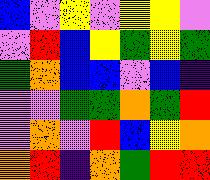[["blue", "violet", "yellow", "violet", "yellow", "yellow", "violet"], ["violet", "red", "blue", "yellow", "green", "yellow", "green"], ["green", "orange", "blue", "blue", "violet", "blue", "indigo"], ["violet", "violet", "green", "green", "orange", "green", "red"], ["violet", "orange", "violet", "red", "blue", "yellow", "orange"], ["orange", "red", "indigo", "orange", "green", "red", "red"]]